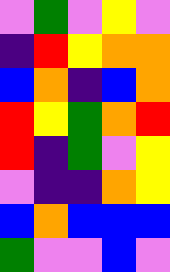[["violet", "green", "violet", "yellow", "violet"], ["indigo", "red", "yellow", "orange", "orange"], ["blue", "orange", "indigo", "blue", "orange"], ["red", "yellow", "green", "orange", "red"], ["red", "indigo", "green", "violet", "yellow"], ["violet", "indigo", "indigo", "orange", "yellow"], ["blue", "orange", "blue", "blue", "blue"], ["green", "violet", "violet", "blue", "violet"]]